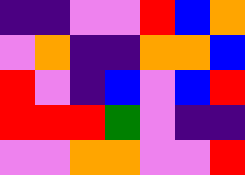[["indigo", "indigo", "violet", "violet", "red", "blue", "orange"], ["violet", "orange", "indigo", "indigo", "orange", "orange", "blue"], ["red", "violet", "indigo", "blue", "violet", "blue", "red"], ["red", "red", "red", "green", "violet", "indigo", "indigo"], ["violet", "violet", "orange", "orange", "violet", "violet", "red"]]